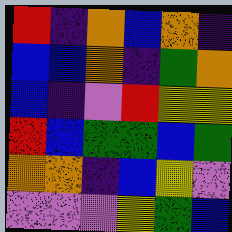[["red", "indigo", "orange", "blue", "orange", "indigo"], ["blue", "blue", "orange", "indigo", "green", "orange"], ["blue", "indigo", "violet", "red", "yellow", "yellow"], ["red", "blue", "green", "green", "blue", "green"], ["orange", "orange", "indigo", "blue", "yellow", "violet"], ["violet", "violet", "violet", "yellow", "green", "blue"]]